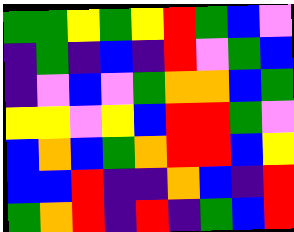[["green", "green", "yellow", "green", "yellow", "red", "green", "blue", "violet"], ["indigo", "green", "indigo", "blue", "indigo", "red", "violet", "green", "blue"], ["indigo", "violet", "blue", "violet", "green", "orange", "orange", "blue", "green"], ["yellow", "yellow", "violet", "yellow", "blue", "red", "red", "green", "violet"], ["blue", "orange", "blue", "green", "orange", "red", "red", "blue", "yellow"], ["blue", "blue", "red", "indigo", "indigo", "orange", "blue", "indigo", "red"], ["green", "orange", "red", "indigo", "red", "indigo", "green", "blue", "red"]]